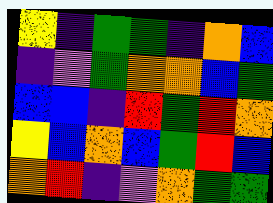[["yellow", "indigo", "green", "green", "indigo", "orange", "blue"], ["indigo", "violet", "green", "orange", "orange", "blue", "green"], ["blue", "blue", "indigo", "red", "green", "red", "orange"], ["yellow", "blue", "orange", "blue", "green", "red", "blue"], ["orange", "red", "indigo", "violet", "orange", "green", "green"]]